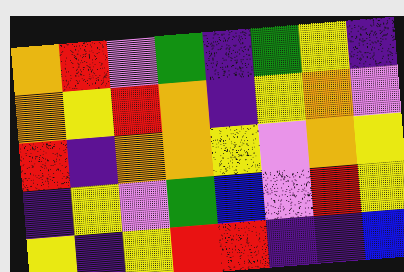[["orange", "red", "violet", "green", "indigo", "green", "yellow", "indigo"], ["orange", "yellow", "red", "orange", "indigo", "yellow", "orange", "violet"], ["red", "indigo", "orange", "orange", "yellow", "violet", "orange", "yellow"], ["indigo", "yellow", "violet", "green", "blue", "violet", "red", "yellow"], ["yellow", "indigo", "yellow", "red", "red", "indigo", "indigo", "blue"]]